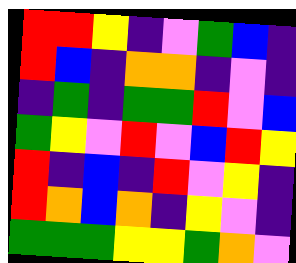[["red", "red", "yellow", "indigo", "violet", "green", "blue", "indigo"], ["red", "blue", "indigo", "orange", "orange", "indigo", "violet", "indigo"], ["indigo", "green", "indigo", "green", "green", "red", "violet", "blue"], ["green", "yellow", "violet", "red", "violet", "blue", "red", "yellow"], ["red", "indigo", "blue", "indigo", "red", "violet", "yellow", "indigo"], ["red", "orange", "blue", "orange", "indigo", "yellow", "violet", "indigo"], ["green", "green", "green", "yellow", "yellow", "green", "orange", "violet"]]